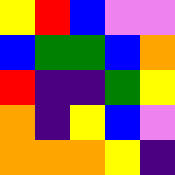[["yellow", "red", "blue", "violet", "violet"], ["blue", "green", "green", "blue", "orange"], ["red", "indigo", "indigo", "green", "yellow"], ["orange", "indigo", "yellow", "blue", "violet"], ["orange", "orange", "orange", "yellow", "indigo"]]